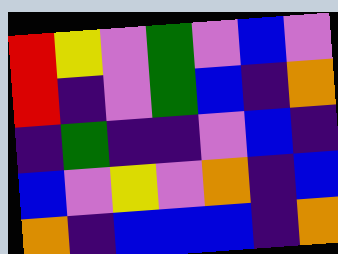[["red", "yellow", "violet", "green", "violet", "blue", "violet"], ["red", "indigo", "violet", "green", "blue", "indigo", "orange"], ["indigo", "green", "indigo", "indigo", "violet", "blue", "indigo"], ["blue", "violet", "yellow", "violet", "orange", "indigo", "blue"], ["orange", "indigo", "blue", "blue", "blue", "indigo", "orange"]]